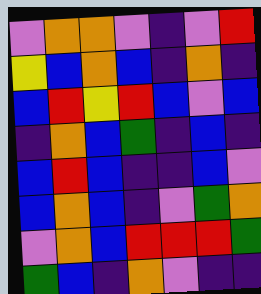[["violet", "orange", "orange", "violet", "indigo", "violet", "red"], ["yellow", "blue", "orange", "blue", "indigo", "orange", "indigo"], ["blue", "red", "yellow", "red", "blue", "violet", "blue"], ["indigo", "orange", "blue", "green", "indigo", "blue", "indigo"], ["blue", "red", "blue", "indigo", "indigo", "blue", "violet"], ["blue", "orange", "blue", "indigo", "violet", "green", "orange"], ["violet", "orange", "blue", "red", "red", "red", "green"], ["green", "blue", "indigo", "orange", "violet", "indigo", "indigo"]]